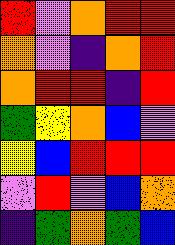[["red", "violet", "orange", "red", "red"], ["orange", "violet", "indigo", "orange", "red"], ["orange", "red", "red", "indigo", "red"], ["green", "yellow", "orange", "blue", "violet"], ["yellow", "blue", "red", "red", "red"], ["violet", "red", "violet", "blue", "orange"], ["indigo", "green", "orange", "green", "blue"]]